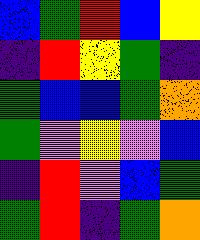[["blue", "green", "red", "blue", "yellow"], ["indigo", "red", "yellow", "green", "indigo"], ["green", "blue", "blue", "green", "orange"], ["green", "violet", "yellow", "violet", "blue"], ["indigo", "red", "violet", "blue", "green"], ["green", "red", "indigo", "green", "orange"]]